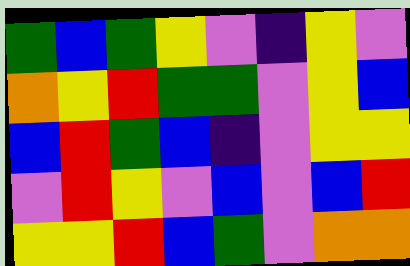[["green", "blue", "green", "yellow", "violet", "indigo", "yellow", "violet"], ["orange", "yellow", "red", "green", "green", "violet", "yellow", "blue"], ["blue", "red", "green", "blue", "indigo", "violet", "yellow", "yellow"], ["violet", "red", "yellow", "violet", "blue", "violet", "blue", "red"], ["yellow", "yellow", "red", "blue", "green", "violet", "orange", "orange"]]